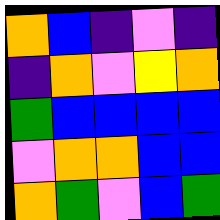[["orange", "blue", "indigo", "violet", "indigo"], ["indigo", "orange", "violet", "yellow", "orange"], ["green", "blue", "blue", "blue", "blue"], ["violet", "orange", "orange", "blue", "blue"], ["orange", "green", "violet", "blue", "green"]]